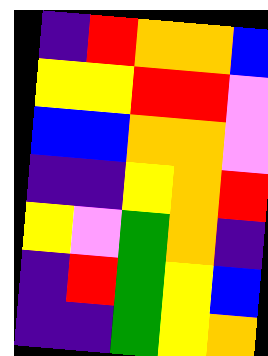[["indigo", "red", "orange", "orange", "blue"], ["yellow", "yellow", "red", "red", "violet"], ["blue", "blue", "orange", "orange", "violet"], ["indigo", "indigo", "yellow", "orange", "red"], ["yellow", "violet", "green", "orange", "indigo"], ["indigo", "red", "green", "yellow", "blue"], ["indigo", "indigo", "green", "yellow", "orange"]]